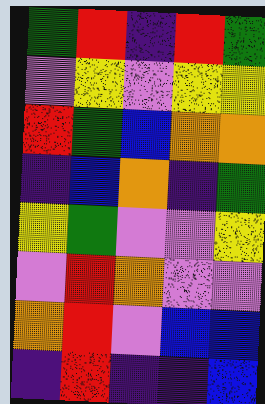[["green", "red", "indigo", "red", "green"], ["violet", "yellow", "violet", "yellow", "yellow"], ["red", "green", "blue", "orange", "orange"], ["indigo", "blue", "orange", "indigo", "green"], ["yellow", "green", "violet", "violet", "yellow"], ["violet", "red", "orange", "violet", "violet"], ["orange", "red", "violet", "blue", "blue"], ["indigo", "red", "indigo", "indigo", "blue"]]